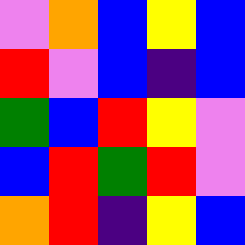[["violet", "orange", "blue", "yellow", "blue"], ["red", "violet", "blue", "indigo", "blue"], ["green", "blue", "red", "yellow", "violet"], ["blue", "red", "green", "red", "violet"], ["orange", "red", "indigo", "yellow", "blue"]]